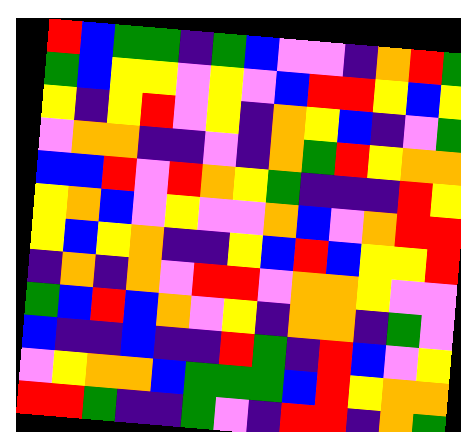[["red", "blue", "green", "green", "indigo", "green", "blue", "violet", "violet", "indigo", "orange", "red", "green"], ["green", "blue", "yellow", "yellow", "violet", "yellow", "violet", "blue", "red", "red", "yellow", "blue", "yellow"], ["yellow", "indigo", "yellow", "red", "violet", "yellow", "indigo", "orange", "yellow", "blue", "indigo", "violet", "green"], ["violet", "orange", "orange", "indigo", "indigo", "violet", "indigo", "orange", "green", "red", "yellow", "orange", "orange"], ["blue", "blue", "red", "violet", "red", "orange", "yellow", "green", "indigo", "indigo", "indigo", "red", "yellow"], ["yellow", "orange", "blue", "violet", "yellow", "violet", "violet", "orange", "blue", "violet", "orange", "red", "red"], ["yellow", "blue", "yellow", "orange", "indigo", "indigo", "yellow", "blue", "red", "blue", "yellow", "yellow", "red"], ["indigo", "orange", "indigo", "orange", "violet", "red", "red", "violet", "orange", "orange", "yellow", "violet", "violet"], ["green", "blue", "red", "blue", "orange", "violet", "yellow", "indigo", "orange", "orange", "indigo", "green", "violet"], ["blue", "indigo", "indigo", "blue", "indigo", "indigo", "red", "green", "indigo", "red", "blue", "violet", "yellow"], ["violet", "yellow", "orange", "orange", "blue", "green", "green", "green", "blue", "red", "yellow", "orange", "orange"], ["red", "red", "green", "indigo", "indigo", "green", "violet", "indigo", "red", "red", "indigo", "orange", "green"]]